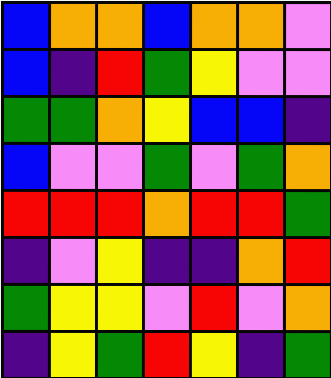[["blue", "orange", "orange", "blue", "orange", "orange", "violet"], ["blue", "indigo", "red", "green", "yellow", "violet", "violet"], ["green", "green", "orange", "yellow", "blue", "blue", "indigo"], ["blue", "violet", "violet", "green", "violet", "green", "orange"], ["red", "red", "red", "orange", "red", "red", "green"], ["indigo", "violet", "yellow", "indigo", "indigo", "orange", "red"], ["green", "yellow", "yellow", "violet", "red", "violet", "orange"], ["indigo", "yellow", "green", "red", "yellow", "indigo", "green"]]